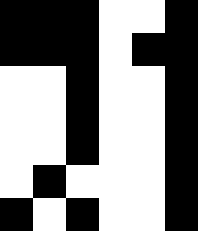[["black", "black", "black", "white", "white", "black"], ["black", "black", "black", "white", "black", "black"], ["white", "white", "black", "white", "white", "black"], ["white", "white", "black", "white", "white", "black"], ["white", "white", "black", "white", "white", "black"], ["white", "black", "white", "white", "white", "black"], ["black", "white", "black", "white", "white", "black"]]